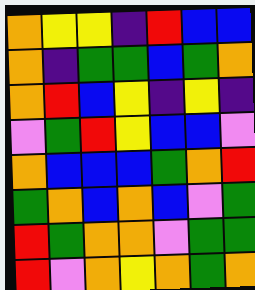[["orange", "yellow", "yellow", "indigo", "red", "blue", "blue"], ["orange", "indigo", "green", "green", "blue", "green", "orange"], ["orange", "red", "blue", "yellow", "indigo", "yellow", "indigo"], ["violet", "green", "red", "yellow", "blue", "blue", "violet"], ["orange", "blue", "blue", "blue", "green", "orange", "red"], ["green", "orange", "blue", "orange", "blue", "violet", "green"], ["red", "green", "orange", "orange", "violet", "green", "green"], ["red", "violet", "orange", "yellow", "orange", "green", "orange"]]